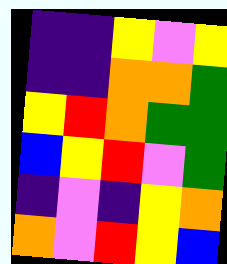[["indigo", "indigo", "yellow", "violet", "yellow"], ["indigo", "indigo", "orange", "orange", "green"], ["yellow", "red", "orange", "green", "green"], ["blue", "yellow", "red", "violet", "green"], ["indigo", "violet", "indigo", "yellow", "orange"], ["orange", "violet", "red", "yellow", "blue"]]